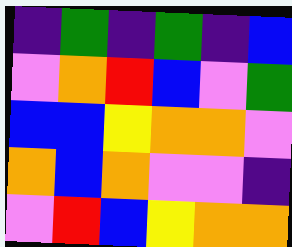[["indigo", "green", "indigo", "green", "indigo", "blue"], ["violet", "orange", "red", "blue", "violet", "green"], ["blue", "blue", "yellow", "orange", "orange", "violet"], ["orange", "blue", "orange", "violet", "violet", "indigo"], ["violet", "red", "blue", "yellow", "orange", "orange"]]